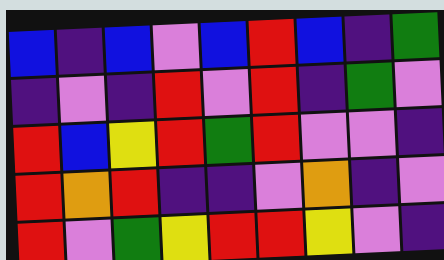[["blue", "indigo", "blue", "violet", "blue", "red", "blue", "indigo", "green"], ["indigo", "violet", "indigo", "red", "violet", "red", "indigo", "green", "violet"], ["red", "blue", "yellow", "red", "green", "red", "violet", "violet", "indigo"], ["red", "orange", "red", "indigo", "indigo", "violet", "orange", "indigo", "violet"], ["red", "violet", "green", "yellow", "red", "red", "yellow", "violet", "indigo"]]